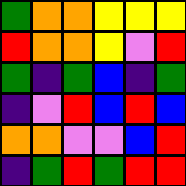[["green", "orange", "orange", "yellow", "yellow", "yellow"], ["red", "orange", "orange", "yellow", "violet", "red"], ["green", "indigo", "green", "blue", "indigo", "green"], ["indigo", "violet", "red", "blue", "red", "blue"], ["orange", "orange", "violet", "violet", "blue", "red"], ["indigo", "green", "red", "green", "red", "red"]]